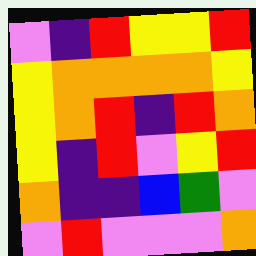[["violet", "indigo", "red", "yellow", "yellow", "red"], ["yellow", "orange", "orange", "orange", "orange", "yellow"], ["yellow", "orange", "red", "indigo", "red", "orange"], ["yellow", "indigo", "red", "violet", "yellow", "red"], ["orange", "indigo", "indigo", "blue", "green", "violet"], ["violet", "red", "violet", "violet", "violet", "orange"]]